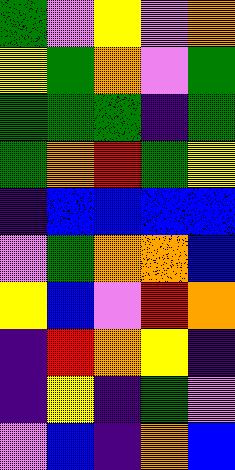[["green", "violet", "yellow", "violet", "orange"], ["yellow", "green", "orange", "violet", "green"], ["green", "green", "green", "indigo", "green"], ["green", "orange", "red", "green", "yellow"], ["indigo", "blue", "blue", "blue", "blue"], ["violet", "green", "orange", "orange", "blue"], ["yellow", "blue", "violet", "red", "orange"], ["indigo", "red", "orange", "yellow", "indigo"], ["indigo", "yellow", "indigo", "green", "violet"], ["violet", "blue", "indigo", "orange", "blue"]]